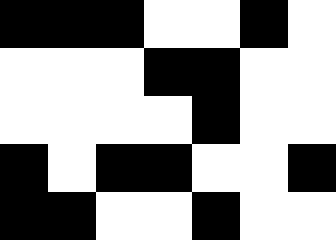[["black", "black", "black", "white", "white", "black", "white"], ["white", "white", "white", "black", "black", "white", "white"], ["white", "white", "white", "white", "black", "white", "white"], ["black", "white", "black", "black", "white", "white", "black"], ["black", "black", "white", "white", "black", "white", "white"]]